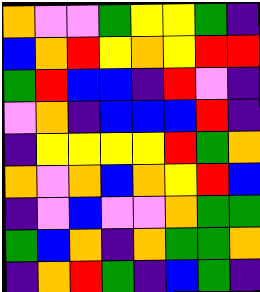[["orange", "violet", "violet", "green", "yellow", "yellow", "green", "indigo"], ["blue", "orange", "red", "yellow", "orange", "yellow", "red", "red"], ["green", "red", "blue", "blue", "indigo", "red", "violet", "indigo"], ["violet", "orange", "indigo", "blue", "blue", "blue", "red", "indigo"], ["indigo", "yellow", "yellow", "yellow", "yellow", "red", "green", "orange"], ["orange", "violet", "orange", "blue", "orange", "yellow", "red", "blue"], ["indigo", "violet", "blue", "violet", "violet", "orange", "green", "green"], ["green", "blue", "orange", "indigo", "orange", "green", "green", "orange"], ["indigo", "orange", "red", "green", "indigo", "blue", "green", "indigo"]]